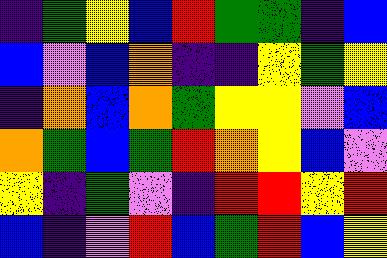[["indigo", "green", "yellow", "blue", "red", "green", "green", "indigo", "blue"], ["blue", "violet", "blue", "orange", "indigo", "indigo", "yellow", "green", "yellow"], ["indigo", "orange", "blue", "orange", "green", "yellow", "yellow", "violet", "blue"], ["orange", "green", "blue", "green", "red", "orange", "yellow", "blue", "violet"], ["yellow", "indigo", "green", "violet", "indigo", "red", "red", "yellow", "red"], ["blue", "indigo", "violet", "red", "blue", "green", "red", "blue", "yellow"]]